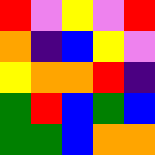[["red", "violet", "yellow", "violet", "red"], ["orange", "indigo", "blue", "yellow", "violet"], ["yellow", "orange", "orange", "red", "indigo"], ["green", "red", "blue", "green", "blue"], ["green", "green", "blue", "orange", "orange"]]